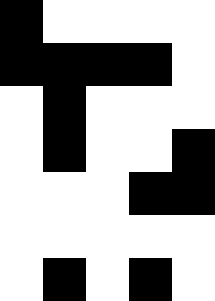[["black", "white", "white", "white", "white"], ["black", "black", "black", "black", "white"], ["white", "black", "white", "white", "white"], ["white", "black", "white", "white", "black"], ["white", "white", "white", "black", "black"], ["white", "white", "white", "white", "white"], ["white", "black", "white", "black", "white"]]